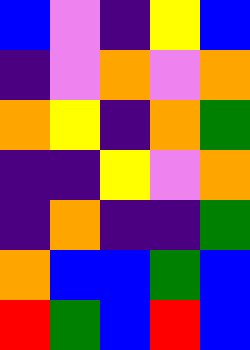[["blue", "violet", "indigo", "yellow", "blue"], ["indigo", "violet", "orange", "violet", "orange"], ["orange", "yellow", "indigo", "orange", "green"], ["indigo", "indigo", "yellow", "violet", "orange"], ["indigo", "orange", "indigo", "indigo", "green"], ["orange", "blue", "blue", "green", "blue"], ["red", "green", "blue", "red", "blue"]]